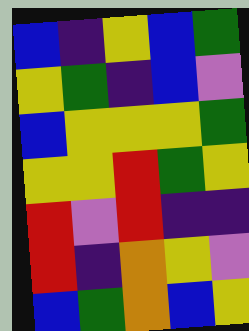[["blue", "indigo", "yellow", "blue", "green"], ["yellow", "green", "indigo", "blue", "violet"], ["blue", "yellow", "yellow", "yellow", "green"], ["yellow", "yellow", "red", "green", "yellow"], ["red", "violet", "red", "indigo", "indigo"], ["red", "indigo", "orange", "yellow", "violet"], ["blue", "green", "orange", "blue", "yellow"]]